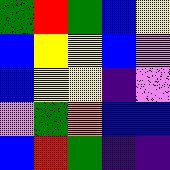[["green", "red", "green", "blue", "yellow"], ["blue", "yellow", "yellow", "blue", "violet"], ["blue", "yellow", "yellow", "indigo", "violet"], ["violet", "green", "orange", "blue", "blue"], ["blue", "red", "green", "indigo", "indigo"]]